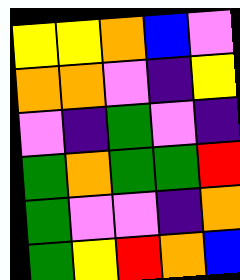[["yellow", "yellow", "orange", "blue", "violet"], ["orange", "orange", "violet", "indigo", "yellow"], ["violet", "indigo", "green", "violet", "indigo"], ["green", "orange", "green", "green", "red"], ["green", "violet", "violet", "indigo", "orange"], ["green", "yellow", "red", "orange", "blue"]]